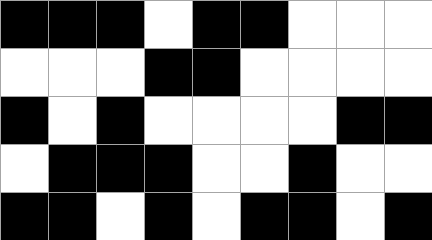[["black", "black", "black", "white", "black", "black", "white", "white", "white"], ["white", "white", "white", "black", "black", "white", "white", "white", "white"], ["black", "white", "black", "white", "white", "white", "white", "black", "black"], ["white", "black", "black", "black", "white", "white", "black", "white", "white"], ["black", "black", "white", "black", "white", "black", "black", "white", "black"]]